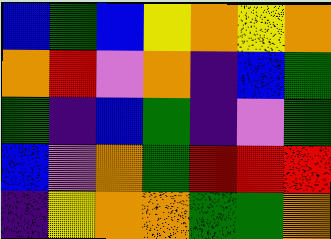[["blue", "green", "blue", "yellow", "orange", "yellow", "orange"], ["orange", "red", "violet", "orange", "indigo", "blue", "green"], ["green", "indigo", "blue", "green", "indigo", "violet", "green"], ["blue", "violet", "orange", "green", "red", "red", "red"], ["indigo", "yellow", "orange", "orange", "green", "green", "orange"]]